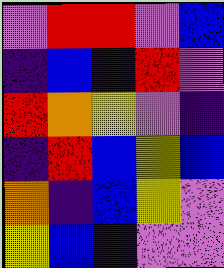[["violet", "red", "red", "violet", "blue"], ["indigo", "blue", "indigo", "red", "violet"], ["red", "orange", "yellow", "violet", "indigo"], ["indigo", "red", "blue", "yellow", "blue"], ["orange", "indigo", "blue", "yellow", "violet"], ["yellow", "blue", "indigo", "violet", "violet"]]